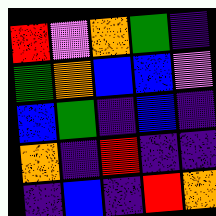[["red", "violet", "orange", "green", "indigo"], ["green", "orange", "blue", "blue", "violet"], ["blue", "green", "indigo", "blue", "indigo"], ["orange", "indigo", "red", "indigo", "indigo"], ["indigo", "blue", "indigo", "red", "orange"]]